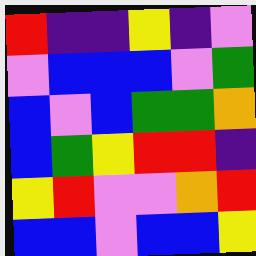[["red", "indigo", "indigo", "yellow", "indigo", "violet"], ["violet", "blue", "blue", "blue", "violet", "green"], ["blue", "violet", "blue", "green", "green", "orange"], ["blue", "green", "yellow", "red", "red", "indigo"], ["yellow", "red", "violet", "violet", "orange", "red"], ["blue", "blue", "violet", "blue", "blue", "yellow"]]